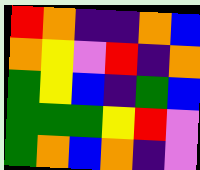[["red", "orange", "indigo", "indigo", "orange", "blue"], ["orange", "yellow", "violet", "red", "indigo", "orange"], ["green", "yellow", "blue", "indigo", "green", "blue"], ["green", "green", "green", "yellow", "red", "violet"], ["green", "orange", "blue", "orange", "indigo", "violet"]]